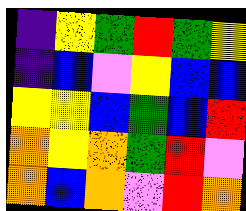[["indigo", "yellow", "green", "red", "green", "yellow"], ["indigo", "blue", "violet", "yellow", "blue", "blue"], ["yellow", "yellow", "blue", "green", "blue", "red"], ["orange", "yellow", "orange", "green", "red", "violet"], ["orange", "blue", "orange", "violet", "red", "orange"]]